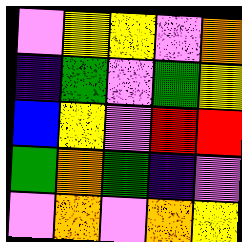[["violet", "yellow", "yellow", "violet", "orange"], ["indigo", "green", "violet", "green", "yellow"], ["blue", "yellow", "violet", "red", "red"], ["green", "orange", "green", "indigo", "violet"], ["violet", "orange", "violet", "orange", "yellow"]]